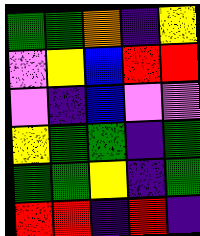[["green", "green", "orange", "indigo", "yellow"], ["violet", "yellow", "blue", "red", "red"], ["violet", "indigo", "blue", "violet", "violet"], ["yellow", "green", "green", "indigo", "green"], ["green", "green", "yellow", "indigo", "green"], ["red", "red", "indigo", "red", "indigo"]]